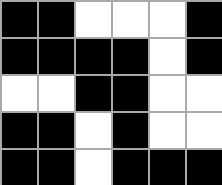[["black", "black", "white", "white", "white", "black"], ["black", "black", "black", "black", "white", "black"], ["white", "white", "black", "black", "white", "white"], ["black", "black", "white", "black", "white", "white"], ["black", "black", "white", "black", "black", "black"]]